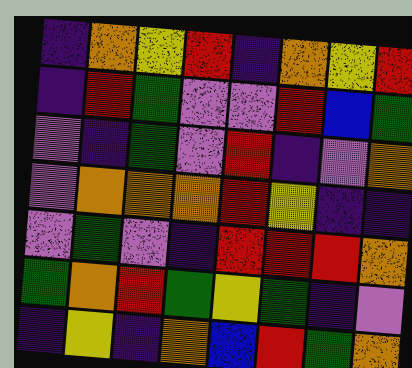[["indigo", "orange", "yellow", "red", "indigo", "orange", "yellow", "red"], ["indigo", "red", "green", "violet", "violet", "red", "blue", "green"], ["violet", "indigo", "green", "violet", "red", "indigo", "violet", "orange"], ["violet", "orange", "orange", "orange", "red", "yellow", "indigo", "indigo"], ["violet", "green", "violet", "indigo", "red", "red", "red", "orange"], ["green", "orange", "red", "green", "yellow", "green", "indigo", "violet"], ["indigo", "yellow", "indigo", "orange", "blue", "red", "green", "orange"]]